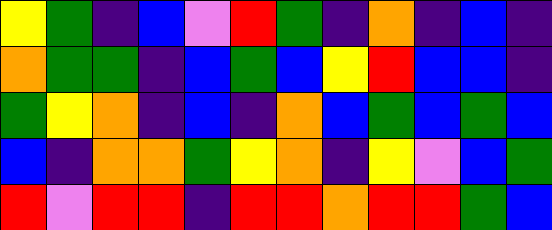[["yellow", "green", "indigo", "blue", "violet", "red", "green", "indigo", "orange", "indigo", "blue", "indigo"], ["orange", "green", "green", "indigo", "blue", "green", "blue", "yellow", "red", "blue", "blue", "indigo"], ["green", "yellow", "orange", "indigo", "blue", "indigo", "orange", "blue", "green", "blue", "green", "blue"], ["blue", "indigo", "orange", "orange", "green", "yellow", "orange", "indigo", "yellow", "violet", "blue", "green"], ["red", "violet", "red", "red", "indigo", "red", "red", "orange", "red", "red", "green", "blue"]]